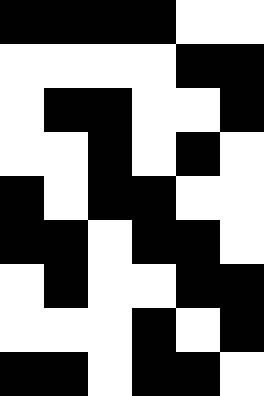[["black", "black", "black", "black", "white", "white"], ["white", "white", "white", "white", "black", "black"], ["white", "black", "black", "white", "white", "black"], ["white", "white", "black", "white", "black", "white"], ["black", "white", "black", "black", "white", "white"], ["black", "black", "white", "black", "black", "white"], ["white", "black", "white", "white", "black", "black"], ["white", "white", "white", "black", "white", "black"], ["black", "black", "white", "black", "black", "white"]]